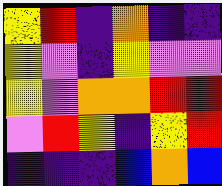[["yellow", "red", "indigo", "orange", "indigo", "indigo"], ["yellow", "violet", "indigo", "yellow", "violet", "violet"], ["yellow", "violet", "orange", "orange", "red", "red"], ["violet", "red", "yellow", "indigo", "yellow", "red"], ["indigo", "indigo", "indigo", "blue", "orange", "blue"]]